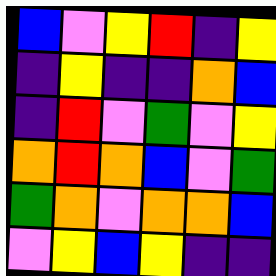[["blue", "violet", "yellow", "red", "indigo", "yellow"], ["indigo", "yellow", "indigo", "indigo", "orange", "blue"], ["indigo", "red", "violet", "green", "violet", "yellow"], ["orange", "red", "orange", "blue", "violet", "green"], ["green", "orange", "violet", "orange", "orange", "blue"], ["violet", "yellow", "blue", "yellow", "indigo", "indigo"]]